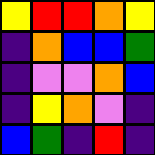[["yellow", "red", "red", "orange", "yellow"], ["indigo", "orange", "blue", "blue", "green"], ["indigo", "violet", "violet", "orange", "blue"], ["indigo", "yellow", "orange", "violet", "indigo"], ["blue", "green", "indigo", "red", "indigo"]]